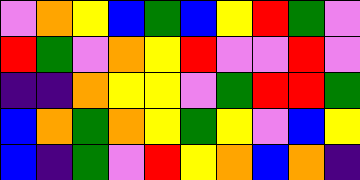[["violet", "orange", "yellow", "blue", "green", "blue", "yellow", "red", "green", "violet"], ["red", "green", "violet", "orange", "yellow", "red", "violet", "violet", "red", "violet"], ["indigo", "indigo", "orange", "yellow", "yellow", "violet", "green", "red", "red", "green"], ["blue", "orange", "green", "orange", "yellow", "green", "yellow", "violet", "blue", "yellow"], ["blue", "indigo", "green", "violet", "red", "yellow", "orange", "blue", "orange", "indigo"]]